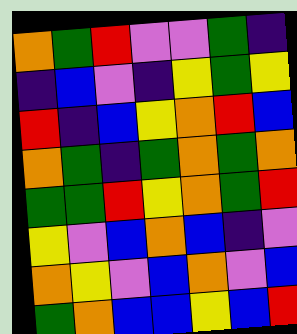[["orange", "green", "red", "violet", "violet", "green", "indigo"], ["indigo", "blue", "violet", "indigo", "yellow", "green", "yellow"], ["red", "indigo", "blue", "yellow", "orange", "red", "blue"], ["orange", "green", "indigo", "green", "orange", "green", "orange"], ["green", "green", "red", "yellow", "orange", "green", "red"], ["yellow", "violet", "blue", "orange", "blue", "indigo", "violet"], ["orange", "yellow", "violet", "blue", "orange", "violet", "blue"], ["green", "orange", "blue", "blue", "yellow", "blue", "red"]]